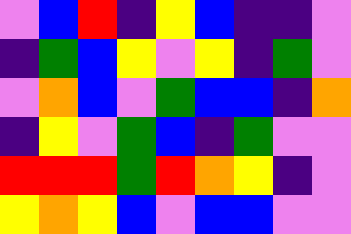[["violet", "blue", "red", "indigo", "yellow", "blue", "indigo", "indigo", "violet"], ["indigo", "green", "blue", "yellow", "violet", "yellow", "indigo", "green", "violet"], ["violet", "orange", "blue", "violet", "green", "blue", "blue", "indigo", "orange"], ["indigo", "yellow", "violet", "green", "blue", "indigo", "green", "violet", "violet"], ["red", "red", "red", "green", "red", "orange", "yellow", "indigo", "violet"], ["yellow", "orange", "yellow", "blue", "violet", "blue", "blue", "violet", "violet"]]